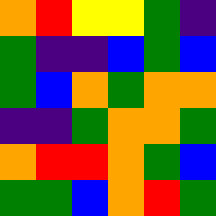[["orange", "red", "yellow", "yellow", "green", "indigo"], ["green", "indigo", "indigo", "blue", "green", "blue"], ["green", "blue", "orange", "green", "orange", "orange"], ["indigo", "indigo", "green", "orange", "orange", "green"], ["orange", "red", "red", "orange", "green", "blue"], ["green", "green", "blue", "orange", "red", "green"]]